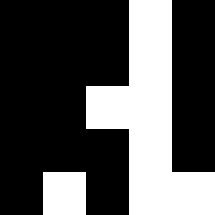[["black", "black", "black", "white", "black"], ["black", "black", "black", "white", "black"], ["black", "black", "white", "white", "black"], ["black", "black", "black", "white", "black"], ["black", "white", "black", "white", "white"]]